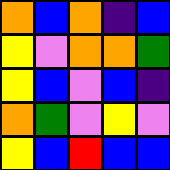[["orange", "blue", "orange", "indigo", "blue"], ["yellow", "violet", "orange", "orange", "green"], ["yellow", "blue", "violet", "blue", "indigo"], ["orange", "green", "violet", "yellow", "violet"], ["yellow", "blue", "red", "blue", "blue"]]